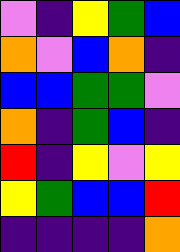[["violet", "indigo", "yellow", "green", "blue"], ["orange", "violet", "blue", "orange", "indigo"], ["blue", "blue", "green", "green", "violet"], ["orange", "indigo", "green", "blue", "indigo"], ["red", "indigo", "yellow", "violet", "yellow"], ["yellow", "green", "blue", "blue", "red"], ["indigo", "indigo", "indigo", "indigo", "orange"]]